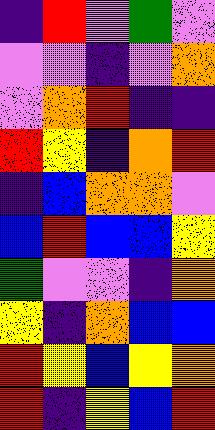[["indigo", "red", "violet", "green", "violet"], ["violet", "violet", "indigo", "violet", "orange"], ["violet", "orange", "red", "indigo", "indigo"], ["red", "yellow", "indigo", "orange", "red"], ["indigo", "blue", "orange", "orange", "violet"], ["blue", "red", "blue", "blue", "yellow"], ["green", "violet", "violet", "indigo", "orange"], ["yellow", "indigo", "orange", "blue", "blue"], ["red", "yellow", "blue", "yellow", "orange"], ["red", "indigo", "yellow", "blue", "red"]]